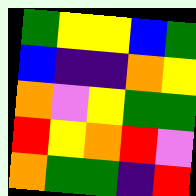[["green", "yellow", "yellow", "blue", "green"], ["blue", "indigo", "indigo", "orange", "yellow"], ["orange", "violet", "yellow", "green", "green"], ["red", "yellow", "orange", "red", "violet"], ["orange", "green", "green", "indigo", "red"]]